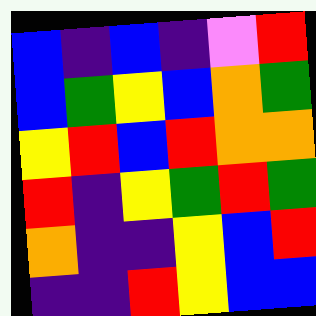[["blue", "indigo", "blue", "indigo", "violet", "red"], ["blue", "green", "yellow", "blue", "orange", "green"], ["yellow", "red", "blue", "red", "orange", "orange"], ["red", "indigo", "yellow", "green", "red", "green"], ["orange", "indigo", "indigo", "yellow", "blue", "red"], ["indigo", "indigo", "red", "yellow", "blue", "blue"]]